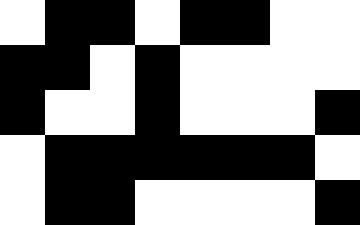[["white", "black", "black", "white", "black", "black", "white", "white"], ["black", "black", "white", "black", "white", "white", "white", "white"], ["black", "white", "white", "black", "white", "white", "white", "black"], ["white", "black", "black", "black", "black", "black", "black", "white"], ["white", "black", "black", "white", "white", "white", "white", "black"]]